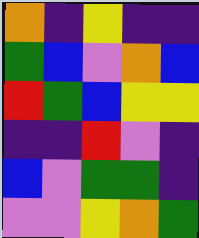[["orange", "indigo", "yellow", "indigo", "indigo"], ["green", "blue", "violet", "orange", "blue"], ["red", "green", "blue", "yellow", "yellow"], ["indigo", "indigo", "red", "violet", "indigo"], ["blue", "violet", "green", "green", "indigo"], ["violet", "violet", "yellow", "orange", "green"]]